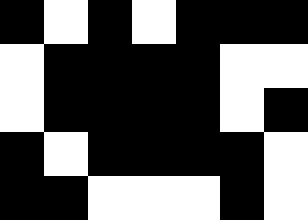[["black", "white", "black", "white", "black", "black", "black"], ["white", "black", "black", "black", "black", "white", "white"], ["white", "black", "black", "black", "black", "white", "black"], ["black", "white", "black", "black", "black", "black", "white"], ["black", "black", "white", "white", "white", "black", "white"]]